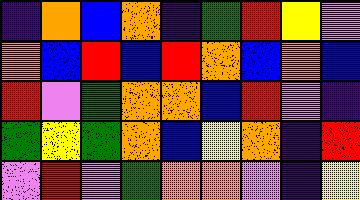[["indigo", "orange", "blue", "orange", "indigo", "green", "red", "yellow", "violet"], ["orange", "blue", "red", "blue", "red", "orange", "blue", "orange", "blue"], ["red", "violet", "green", "orange", "orange", "blue", "red", "violet", "indigo"], ["green", "yellow", "green", "orange", "blue", "yellow", "orange", "indigo", "red"], ["violet", "red", "violet", "green", "orange", "orange", "violet", "indigo", "yellow"]]